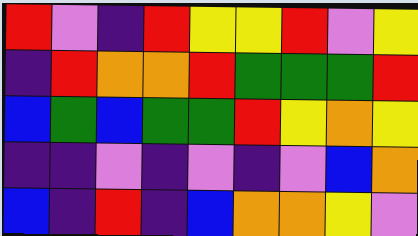[["red", "violet", "indigo", "red", "yellow", "yellow", "red", "violet", "yellow"], ["indigo", "red", "orange", "orange", "red", "green", "green", "green", "red"], ["blue", "green", "blue", "green", "green", "red", "yellow", "orange", "yellow"], ["indigo", "indigo", "violet", "indigo", "violet", "indigo", "violet", "blue", "orange"], ["blue", "indigo", "red", "indigo", "blue", "orange", "orange", "yellow", "violet"]]